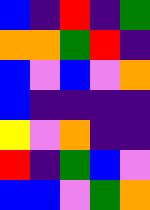[["blue", "indigo", "red", "indigo", "green"], ["orange", "orange", "green", "red", "indigo"], ["blue", "violet", "blue", "violet", "orange"], ["blue", "indigo", "indigo", "indigo", "indigo"], ["yellow", "violet", "orange", "indigo", "indigo"], ["red", "indigo", "green", "blue", "violet"], ["blue", "blue", "violet", "green", "orange"]]